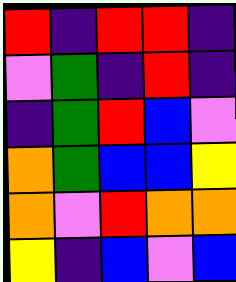[["red", "indigo", "red", "red", "indigo"], ["violet", "green", "indigo", "red", "indigo"], ["indigo", "green", "red", "blue", "violet"], ["orange", "green", "blue", "blue", "yellow"], ["orange", "violet", "red", "orange", "orange"], ["yellow", "indigo", "blue", "violet", "blue"]]